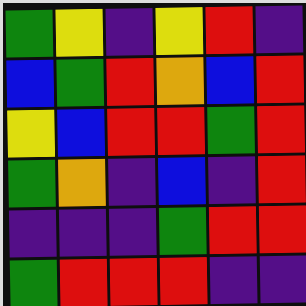[["green", "yellow", "indigo", "yellow", "red", "indigo"], ["blue", "green", "red", "orange", "blue", "red"], ["yellow", "blue", "red", "red", "green", "red"], ["green", "orange", "indigo", "blue", "indigo", "red"], ["indigo", "indigo", "indigo", "green", "red", "red"], ["green", "red", "red", "red", "indigo", "indigo"]]